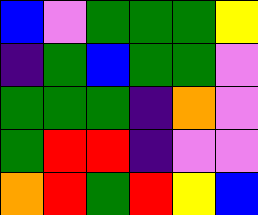[["blue", "violet", "green", "green", "green", "yellow"], ["indigo", "green", "blue", "green", "green", "violet"], ["green", "green", "green", "indigo", "orange", "violet"], ["green", "red", "red", "indigo", "violet", "violet"], ["orange", "red", "green", "red", "yellow", "blue"]]